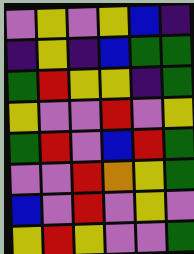[["violet", "yellow", "violet", "yellow", "blue", "indigo"], ["indigo", "yellow", "indigo", "blue", "green", "green"], ["green", "red", "yellow", "yellow", "indigo", "green"], ["yellow", "violet", "violet", "red", "violet", "yellow"], ["green", "red", "violet", "blue", "red", "green"], ["violet", "violet", "red", "orange", "yellow", "green"], ["blue", "violet", "red", "violet", "yellow", "violet"], ["yellow", "red", "yellow", "violet", "violet", "green"]]